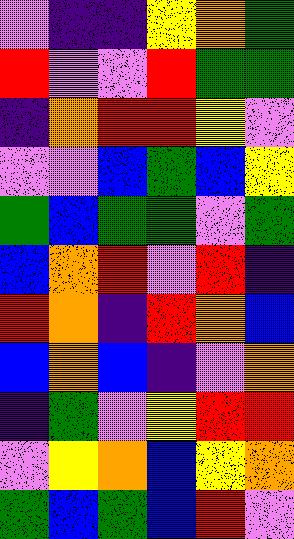[["violet", "indigo", "indigo", "yellow", "orange", "green"], ["red", "violet", "violet", "red", "green", "green"], ["indigo", "orange", "red", "red", "yellow", "violet"], ["violet", "violet", "blue", "green", "blue", "yellow"], ["green", "blue", "green", "green", "violet", "green"], ["blue", "orange", "red", "violet", "red", "indigo"], ["red", "orange", "indigo", "red", "orange", "blue"], ["blue", "orange", "blue", "indigo", "violet", "orange"], ["indigo", "green", "violet", "yellow", "red", "red"], ["violet", "yellow", "orange", "blue", "yellow", "orange"], ["green", "blue", "green", "blue", "red", "violet"]]